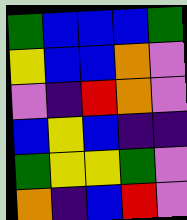[["green", "blue", "blue", "blue", "green"], ["yellow", "blue", "blue", "orange", "violet"], ["violet", "indigo", "red", "orange", "violet"], ["blue", "yellow", "blue", "indigo", "indigo"], ["green", "yellow", "yellow", "green", "violet"], ["orange", "indigo", "blue", "red", "violet"]]